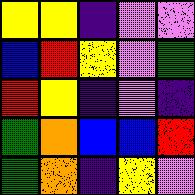[["yellow", "yellow", "indigo", "violet", "violet"], ["blue", "red", "yellow", "violet", "green"], ["red", "yellow", "indigo", "violet", "indigo"], ["green", "orange", "blue", "blue", "red"], ["green", "orange", "indigo", "yellow", "violet"]]